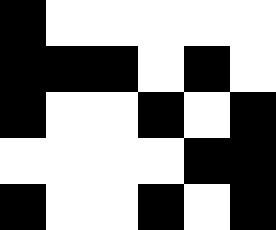[["black", "white", "white", "white", "white", "white"], ["black", "black", "black", "white", "black", "white"], ["black", "white", "white", "black", "white", "black"], ["white", "white", "white", "white", "black", "black"], ["black", "white", "white", "black", "white", "black"]]